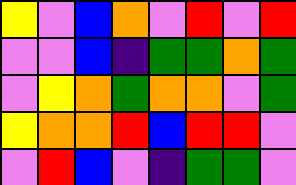[["yellow", "violet", "blue", "orange", "violet", "red", "violet", "red"], ["violet", "violet", "blue", "indigo", "green", "green", "orange", "green"], ["violet", "yellow", "orange", "green", "orange", "orange", "violet", "green"], ["yellow", "orange", "orange", "red", "blue", "red", "red", "violet"], ["violet", "red", "blue", "violet", "indigo", "green", "green", "violet"]]